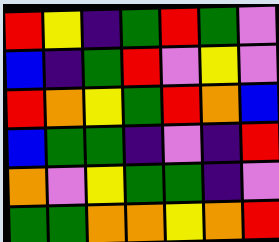[["red", "yellow", "indigo", "green", "red", "green", "violet"], ["blue", "indigo", "green", "red", "violet", "yellow", "violet"], ["red", "orange", "yellow", "green", "red", "orange", "blue"], ["blue", "green", "green", "indigo", "violet", "indigo", "red"], ["orange", "violet", "yellow", "green", "green", "indigo", "violet"], ["green", "green", "orange", "orange", "yellow", "orange", "red"]]